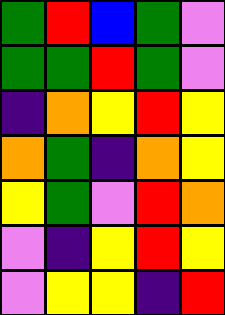[["green", "red", "blue", "green", "violet"], ["green", "green", "red", "green", "violet"], ["indigo", "orange", "yellow", "red", "yellow"], ["orange", "green", "indigo", "orange", "yellow"], ["yellow", "green", "violet", "red", "orange"], ["violet", "indigo", "yellow", "red", "yellow"], ["violet", "yellow", "yellow", "indigo", "red"]]